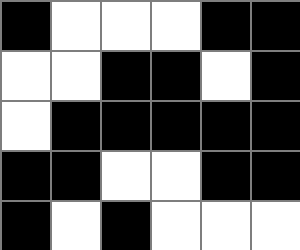[["black", "white", "white", "white", "black", "black"], ["white", "white", "black", "black", "white", "black"], ["white", "black", "black", "black", "black", "black"], ["black", "black", "white", "white", "black", "black"], ["black", "white", "black", "white", "white", "white"]]